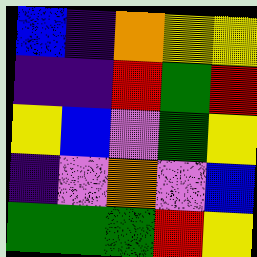[["blue", "indigo", "orange", "yellow", "yellow"], ["indigo", "indigo", "red", "green", "red"], ["yellow", "blue", "violet", "green", "yellow"], ["indigo", "violet", "orange", "violet", "blue"], ["green", "green", "green", "red", "yellow"]]